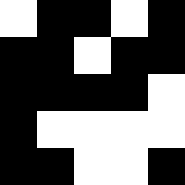[["white", "black", "black", "white", "black"], ["black", "black", "white", "black", "black"], ["black", "black", "black", "black", "white"], ["black", "white", "white", "white", "white"], ["black", "black", "white", "white", "black"]]